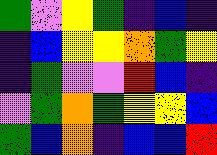[["green", "violet", "yellow", "green", "indigo", "blue", "indigo"], ["indigo", "blue", "yellow", "yellow", "orange", "green", "yellow"], ["indigo", "green", "violet", "violet", "red", "blue", "indigo"], ["violet", "green", "orange", "green", "yellow", "yellow", "blue"], ["green", "blue", "orange", "indigo", "blue", "blue", "red"]]